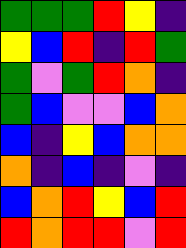[["green", "green", "green", "red", "yellow", "indigo"], ["yellow", "blue", "red", "indigo", "red", "green"], ["green", "violet", "green", "red", "orange", "indigo"], ["green", "blue", "violet", "violet", "blue", "orange"], ["blue", "indigo", "yellow", "blue", "orange", "orange"], ["orange", "indigo", "blue", "indigo", "violet", "indigo"], ["blue", "orange", "red", "yellow", "blue", "red"], ["red", "orange", "red", "red", "violet", "red"]]